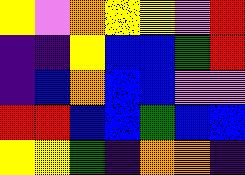[["yellow", "violet", "orange", "yellow", "yellow", "violet", "red"], ["indigo", "indigo", "yellow", "blue", "blue", "green", "red"], ["indigo", "blue", "orange", "blue", "blue", "violet", "violet"], ["red", "red", "blue", "blue", "green", "blue", "blue"], ["yellow", "yellow", "green", "indigo", "orange", "orange", "indigo"]]